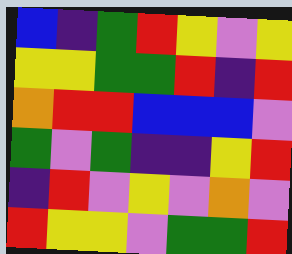[["blue", "indigo", "green", "red", "yellow", "violet", "yellow"], ["yellow", "yellow", "green", "green", "red", "indigo", "red"], ["orange", "red", "red", "blue", "blue", "blue", "violet"], ["green", "violet", "green", "indigo", "indigo", "yellow", "red"], ["indigo", "red", "violet", "yellow", "violet", "orange", "violet"], ["red", "yellow", "yellow", "violet", "green", "green", "red"]]